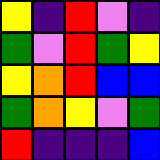[["yellow", "indigo", "red", "violet", "indigo"], ["green", "violet", "red", "green", "yellow"], ["yellow", "orange", "red", "blue", "blue"], ["green", "orange", "yellow", "violet", "green"], ["red", "indigo", "indigo", "indigo", "blue"]]